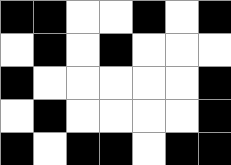[["black", "black", "white", "white", "black", "white", "black"], ["white", "black", "white", "black", "white", "white", "white"], ["black", "white", "white", "white", "white", "white", "black"], ["white", "black", "white", "white", "white", "white", "black"], ["black", "white", "black", "black", "white", "black", "black"]]